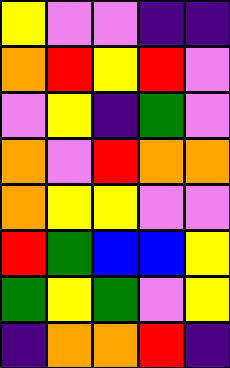[["yellow", "violet", "violet", "indigo", "indigo"], ["orange", "red", "yellow", "red", "violet"], ["violet", "yellow", "indigo", "green", "violet"], ["orange", "violet", "red", "orange", "orange"], ["orange", "yellow", "yellow", "violet", "violet"], ["red", "green", "blue", "blue", "yellow"], ["green", "yellow", "green", "violet", "yellow"], ["indigo", "orange", "orange", "red", "indigo"]]